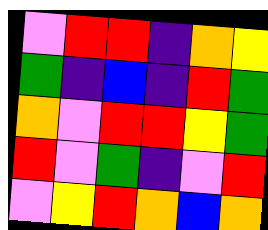[["violet", "red", "red", "indigo", "orange", "yellow"], ["green", "indigo", "blue", "indigo", "red", "green"], ["orange", "violet", "red", "red", "yellow", "green"], ["red", "violet", "green", "indigo", "violet", "red"], ["violet", "yellow", "red", "orange", "blue", "orange"]]